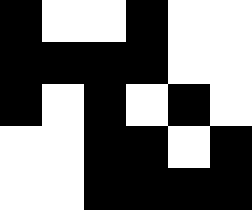[["black", "white", "white", "black", "white", "white"], ["black", "black", "black", "black", "white", "white"], ["black", "white", "black", "white", "black", "white"], ["white", "white", "black", "black", "white", "black"], ["white", "white", "black", "black", "black", "black"]]